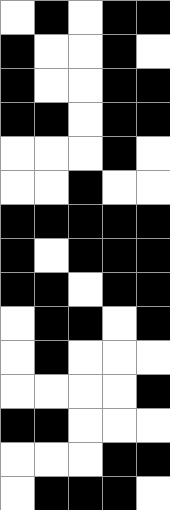[["white", "black", "white", "black", "black"], ["black", "white", "white", "black", "white"], ["black", "white", "white", "black", "black"], ["black", "black", "white", "black", "black"], ["white", "white", "white", "black", "white"], ["white", "white", "black", "white", "white"], ["black", "black", "black", "black", "black"], ["black", "white", "black", "black", "black"], ["black", "black", "white", "black", "black"], ["white", "black", "black", "white", "black"], ["white", "black", "white", "white", "white"], ["white", "white", "white", "white", "black"], ["black", "black", "white", "white", "white"], ["white", "white", "white", "black", "black"], ["white", "black", "black", "black", "white"]]